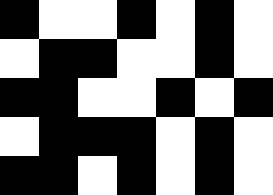[["black", "white", "white", "black", "white", "black", "white"], ["white", "black", "black", "white", "white", "black", "white"], ["black", "black", "white", "white", "black", "white", "black"], ["white", "black", "black", "black", "white", "black", "white"], ["black", "black", "white", "black", "white", "black", "white"]]